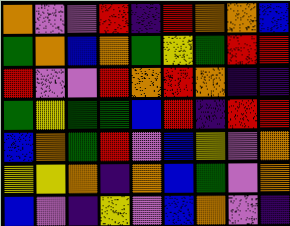[["orange", "violet", "violet", "red", "indigo", "red", "orange", "orange", "blue"], ["green", "orange", "blue", "orange", "green", "yellow", "green", "red", "red"], ["red", "violet", "violet", "red", "orange", "red", "orange", "indigo", "indigo"], ["green", "yellow", "green", "green", "blue", "red", "indigo", "red", "red"], ["blue", "orange", "green", "red", "violet", "blue", "yellow", "violet", "orange"], ["yellow", "yellow", "orange", "indigo", "orange", "blue", "green", "violet", "orange"], ["blue", "violet", "indigo", "yellow", "violet", "blue", "orange", "violet", "indigo"]]